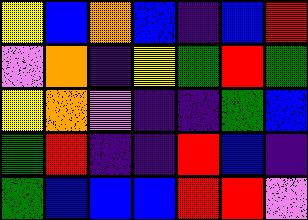[["yellow", "blue", "orange", "blue", "indigo", "blue", "red"], ["violet", "orange", "indigo", "yellow", "green", "red", "green"], ["yellow", "orange", "violet", "indigo", "indigo", "green", "blue"], ["green", "red", "indigo", "indigo", "red", "blue", "indigo"], ["green", "blue", "blue", "blue", "red", "red", "violet"]]